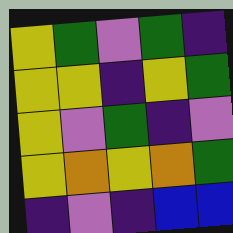[["yellow", "green", "violet", "green", "indigo"], ["yellow", "yellow", "indigo", "yellow", "green"], ["yellow", "violet", "green", "indigo", "violet"], ["yellow", "orange", "yellow", "orange", "green"], ["indigo", "violet", "indigo", "blue", "blue"]]